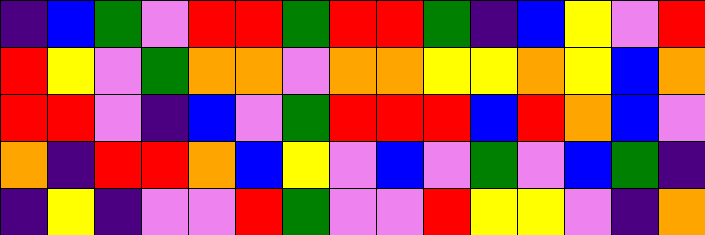[["indigo", "blue", "green", "violet", "red", "red", "green", "red", "red", "green", "indigo", "blue", "yellow", "violet", "red"], ["red", "yellow", "violet", "green", "orange", "orange", "violet", "orange", "orange", "yellow", "yellow", "orange", "yellow", "blue", "orange"], ["red", "red", "violet", "indigo", "blue", "violet", "green", "red", "red", "red", "blue", "red", "orange", "blue", "violet"], ["orange", "indigo", "red", "red", "orange", "blue", "yellow", "violet", "blue", "violet", "green", "violet", "blue", "green", "indigo"], ["indigo", "yellow", "indigo", "violet", "violet", "red", "green", "violet", "violet", "red", "yellow", "yellow", "violet", "indigo", "orange"]]